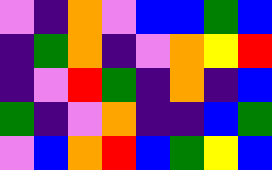[["violet", "indigo", "orange", "violet", "blue", "blue", "green", "blue"], ["indigo", "green", "orange", "indigo", "violet", "orange", "yellow", "red"], ["indigo", "violet", "red", "green", "indigo", "orange", "indigo", "blue"], ["green", "indigo", "violet", "orange", "indigo", "indigo", "blue", "green"], ["violet", "blue", "orange", "red", "blue", "green", "yellow", "blue"]]